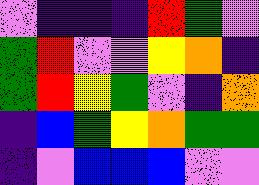[["violet", "indigo", "indigo", "indigo", "red", "green", "violet"], ["green", "red", "violet", "violet", "yellow", "orange", "indigo"], ["green", "red", "yellow", "green", "violet", "indigo", "orange"], ["indigo", "blue", "green", "yellow", "orange", "green", "green"], ["indigo", "violet", "blue", "blue", "blue", "violet", "violet"]]